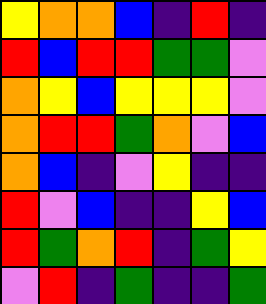[["yellow", "orange", "orange", "blue", "indigo", "red", "indigo"], ["red", "blue", "red", "red", "green", "green", "violet"], ["orange", "yellow", "blue", "yellow", "yellow", "yellow", "violet"], ["orange", "red", "red", "green", "orange", "violet", "blue"], ["orange", "blue", "indigo", "violet", "yellow", "indigo", "indigo"], ["red", "violet", "blue", "indigo", "indigo", "yellow", "blue"], ["red", "green", "orange", "red", "indigo", "green", "yellow"], ["violet", "red", "indigo", "green", "indigo", "indigo", "green"]]